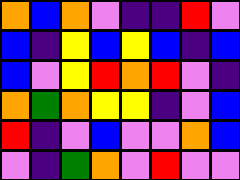[["orange", "blue", "orange", "violet", "indigo", "indigo", "red", "violet"], ["blue", "indigo", "yellow", "blue", "yellow", "blue", "indigo", "blue"], ["blue", "violet", "yellow", "red", "orange", "red", "violet", "indigo"], ["orange", "green", "orange", "yellow", "yellow", "indigo", "violet", "blue"], ["red", "indigo", "violet", "blue", "violet", "violet", "orange", "blue"], ["violet", "indigo", "green", "orange", "violet", "red", "violet", "violet"]]